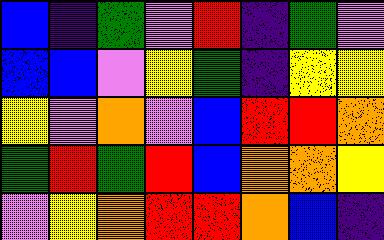[["blue", "indigo", "green", "violet", "red", "indigo", "green", "violet"], ["blue", "blue", "violet", "yellow", "green", "indigo", "yellow", "yellow"], ["yellow", "violet", "orange", "violet", "blue", "red", "red", "orange"], ["green", "red", "green", "red", "blue", "orange", "orange", "yellow"], ["violet", "yellow", "orange", "red", "red", "orange", "blue", "indigo"]]